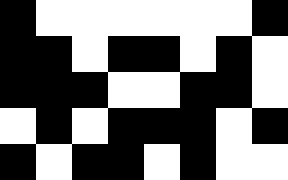[["black", "white", "white", "white", "white", "white", "white", "black"], ["black", "black", "white", "black", "black", "white", "black", "white"], ["black", "black", "black", "white", "white", "black", "black", "white"], ["white", "black", "white", "black", "black", "black", "white", "black"], ["black", "white", "black", "black", "white", "black", "white", "white"]]